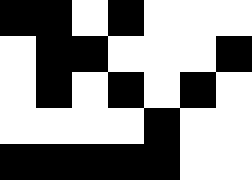[["black", "black", "white", "black", "white", "white", "white"], ["white", "black", "black", "white", "white", "white", "black"], ["white", "black", "white", "black", "white", "black", "white"], ["white", "white", "white", "white", "black", "white", "white"], ["black", "black", "black", "black", "black", "white", "white"]]